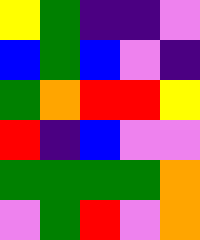[["yellow", "green", "indigo", "indigo", "violet"], ["blue", "green", "blue", "violet", "indigo"], ["green", "orange", "red", "red", "yellow"], ["red", "indigo", "blue", "violet", "violet"], ["green", "green", "green", "green", "orange"], ["violet", "green", "red", "violet", "orange"]]